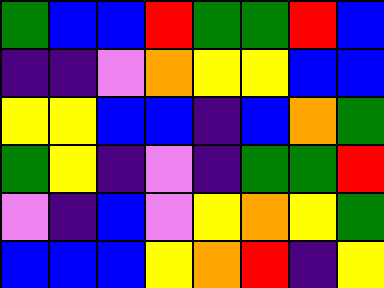[["green", "blue", "blue", "red", "green", "green", "red", "blue"], ["indigo", "indigo", "violet", "orange", "yellow", "yellow", "blue", "blue"], ["yellow", "yellow", "blue", "blue", "indigo", "blue", "orange", "green"], ["green", "yellow", "indigo", "violet", "indigo", "green", "green", "red"], ["violet", "indigo", "blue", "violet", "yellow", "orange", "yellow", "green"], ["blue", "blue", "blue", "yellow", "orange", "red", "indigo", "yellow"]]